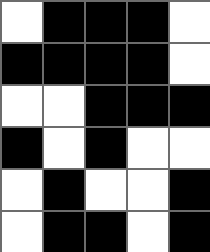[["white", "black", "black", "black", "white"], ["black", "black", "black", "black", "white"], ["white", "white", "black", "black", "black"], ["black", "white", "black", "white", "white"], ["white", "black", "white", "white", "black"], ["white", "black", "black", "white", "black"]]